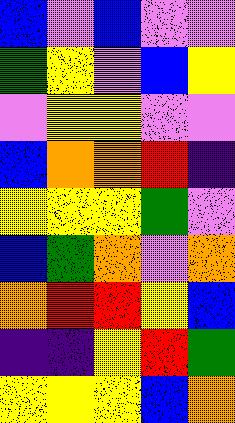[["blue", "violet", "blue", "violet", "violet"], ["green", "yellow", "violet", "blue", "yellow"], ["violet", "yellow", "yellow", "violet", "violet"], ["blue", "orange", "orange", "red", "indigo"], ["yellow", "yellow", "yellow", "green", "violet"], ["blue", "green", "orange", "violet", "orange"], ["orange", "red", "red", "yellow", "blue"], ["indigo", "indigo", "yellow", "red", "green"], ["yellow", "yellow", "yellow", "blue", "orange"]]